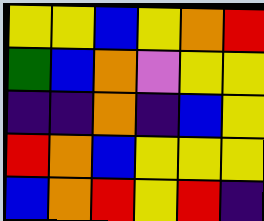[["yellow", "yellow", "blue", "yellow", "orange", "red"], ["green", "blue", "orange", "violet", "yellow", "yellow"], ["indigo", "indigo", "orange", "indigo", "blue", "yellow"], ["red", "orange", "blue", "yellow", "yellow", "yellow"], ["blue", "orange", "red", "yellow", "red", "indigo"]]